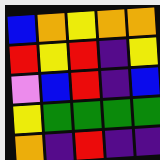[["blue", "orange", "yellow", "orange", "orange"], ["red", "yellow", "red", "indigo", "yellow"], ["violet", "blue", "red", "indigo", "blue"], ["yellow", "green", "green", "green", "green"], ["orange", "indigo", "red", "indigo", "indigo"]]